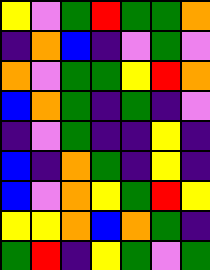[["yellow", "violet", "green", "red", "green", "green", "orange"], ["indigo", "orange", "blue", "indigo", "violet", "green", "violet"], ["orange", "violet", "green", "green", "yellow", "red", "orange"], ["blue", "orange", "green", "indigo", "green", "indigo", "violet"], ["indigo", "violet", "green", "indigo", "indigo", "yellow", "indigo"], ["blue", "indigo", "orange", "green", "indigo", "yellow", "indigo"], ["blue", "violet", "orange", "yellow", "green", "red", "yellow"], ["yellow", "yellow", "orange", "blue", "orange", "green", "indigo"], ["green", "red", "indigo", "yellow", "green", "violet", "green"]]